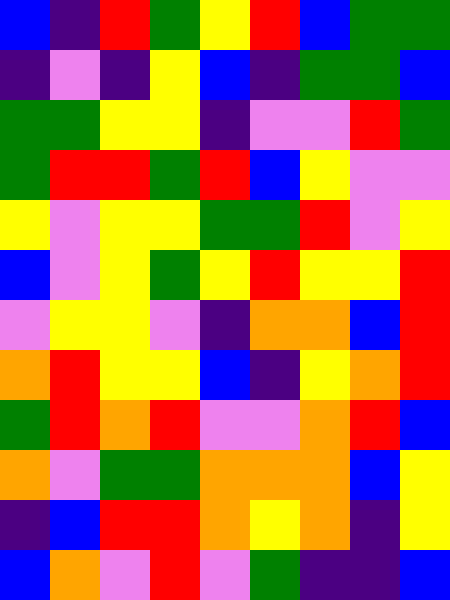[["blue", "indigo", "red", "green", "yellow", "red", "blue", "green", "green"], ["indigo", "violet", "indigo", "yellow", "blue", "indigo", "green", "green", "blue"], ["green", "green", "yellow", "yellow", "indigo", "violet", "violet", "red", "green"], ["green", "red", "red", "green", "red", "blue", "yellow", "violet", "violet"], ["yellow", "violet", "yellow", "yellow", "green", "green", "red", "violet", "yellow"], ["blue", "violet", "yellow", "green", "yellow", "red", "yellow", "yellow", "red"], ["violet", "yellow", "yellow", "violet", "indigo", "orange", "orange", "blue", "red"], ["orange", "red", "yellow", "yellow", "blue", "indigo", "yellow", "orange", "red"], ["green", "red", "orange", "red", "violet", "violet", "orange", "red", "blue"], ["orange", "violet", "green", "green", "orange", "orange", "orange", "blue", "yellow"], ["indigo", "blue", "red", "red", "orange", "yellow", "orange", "indigo", "yellow"], ["blue", "orange", "violet", "red", "violet", "green", "indigo", "indigo", "blue"]]